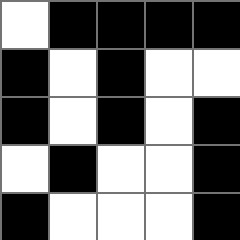[["white", "black", "black", "black", "black"], ["black", "white", "black", "white", "white"], ["black", "white", "black", "white", "black"], ["white", "black", "white", "white", "black"], ["black", "white", "white", "white", "black"]]